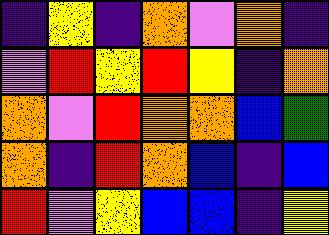[["indigo", "yellow", "indigo", "orange", "violet", "orange", "indigo"], ["violet", "red", "yellow", "red", "yellow", "indigo", "orange"], ["orange", "violet", "red", "orange", "orange", "blue", "green"], ["orange", "indigo", "red", "orange", "blue", "indigo", "blue"], ["red", "violet", "yellow", "blue", "blue", "indigo", "yellow"]]